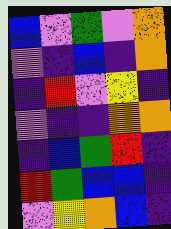[["blue", "violet", "green", "violet", "orange"], ["violet", "indigo", "blue", "indigo", "orange"], ["indigo", "red", "violet", "yellow", "indigo"], ["violet", "indigo", "indigo", "orange", "orange"], ["indigo", "blue", "green", "red", "indigo"], ["red", "green", "blue", "blue", "indigo"], ["violet", "yellow", "orange", "blue", "indigo"]]